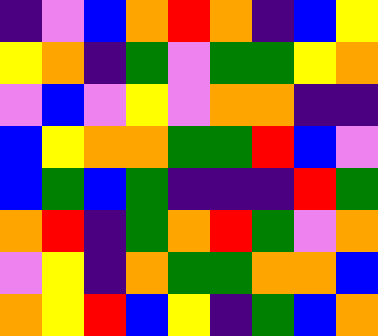[["indigo", "violet", "blue", "orange", "red", "orange", "indigo", "blue", "yellow"], ["yellow", "orange", "indigo", "green", "violet", "green", "green", "yellow", "orange"], ["violet", "blue", "violet", "yellow", "violet", "orange", "orange", "indigo", "indigo"], ["blue", "yellow", "orange", "orange", "green", "green", "red", "blue", "violet"], ["blue", "green", "blue", "green", "indigo", "indigo", "indigo", "red", "green"], ["orange", "red", "indigo", "green", "orange", "red", "green", "violet", "orange"], ["violet", "yellow", "indigo", "orange", "green", "green", "orange", "orange", "blue"], ["orange", "yellow", "red", "blue", "yellow", "indigo", "green", "blue", "orange"]]